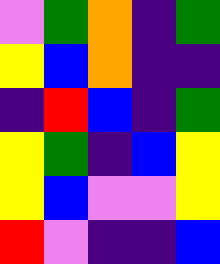[["violet", "green", "orange", "indigo", "green"], ["yellow", "blue", "orange", "indigo", "indigo"], ["indigo", "red", "blue", "indigo", "green"], ["yellow", "green", "indigo", "blue", "yellow"], ["yellow", "blue", "violet", "violet", "yellow"], ["red", "violet", "indigo", "indigo", "blue"]]